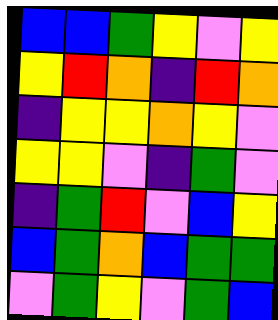[["blue", "blue", "green", "yellow", "violet", "yellow"], ["yellow", "red", "orange", "indigo", "red", "orange"], ["indigo", "yellow", "yellow", "orange", "yellow", "violet"], ["yellow", "yellow", "violet", "indigo", "green", "violet"], ["indigo", "green", "red", "violet", "blue", "yellow"], ["blue", "green", "orange", "blue", "green", "green"], ["violet", "green", "yellow", "violet", "green", "blue"]]